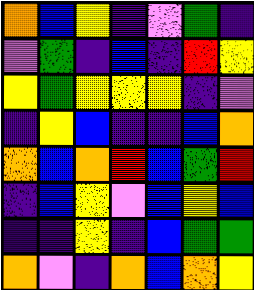[["orange", "blue", "yellow", "indigo", "violet", "green", "indigo"], ["violet", "green", "indigo", "blue", "indigo", "red", "yellow"], ["yellow", "green", "yellow", "yellow", "yellow", "indigo", "violet"], ["indigo", "yellow", "blue", "indigo", "indigo", "blue", "orange"], ["orange", "blue", "orange", "red", "blue", "green", "red"], ["indigo", "blue", "yellow", "violet", "blue", "yellow", "blue"], ["indigo", "indigo", "yellow", "indigo", "blue", "green", "green"], ["orange", "violet", "indigo", "orange", "blue", "orange", "yellow"]]